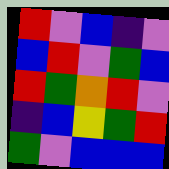[["red", "violet", "blue", "indigo", "violet"], ["blue", "red", "violet", "green", "blue"], ["red", "green", "orange", "red", "violet"], ["indigo", "blue", "yellow", "green", "red"], ["green", "violet", "blue", "blue", "blue"]]